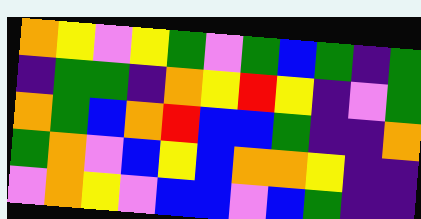[["orange", "yellow", "violet", "yellow", "green", "violet", "green", "blue", "green", "indigo", "green"], ["indigo", "green", "green", "indigo", "orange", "yellow", "red", "yellow", "indigo", "violet", "green"], ["orange", "green", "blue", "orange", "red", "blue", "blue", "green", "indigo", "indigo", "orange"], ["green", "orange", "violet", "blue", "yellow", "blue", "orange", "orange", "yellow", "indigo", "indigo"], ["violet", "orange", "yellow", "violet", "blue", "blue", "violet", "blue", "green", "indigo", "indigo"]]